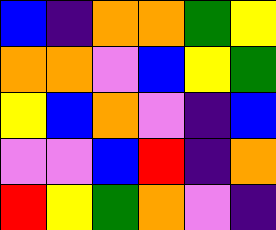[["blue", "indigo", "orange", "orange", "green", "yellow"], ["orange", "orange", "violet", "blue", "yellow", "green"], ["yellow", "blue", "orange", "violet", "indigo", "blue"], ["violet", "violet", "blue", "red", "indigo", "orange"], ["red", "yellow", "green", "orange", "violet", "indigo"]]